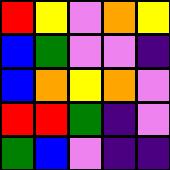[["red", "yellow", "violet", "orange", "yellow"], ["blue", "green", "violet", "violet", "indigo"], ["blue", "orange", "yellow", "orange", "violet"], ["red", "red", "green", "indigo", "violet"], ["green", "blue", "violet", "indigo", "indigo"]]